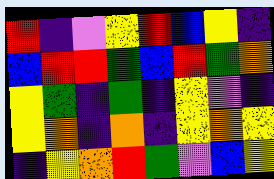[["red", "indigo", "violet", "yellow", "red", "blue", "yellow", "indigo"], ["blue", "red", "red", "green", "blue", "red", "green", "orange"], ["yellow", "green", "indigo", "green", "indigo", "yellow", "violet", "indigo"], ["yellow", "orange", "indigo", "orange", "indigo", "yellow", "orange", "yellow"], ["indigo", "yellow", "orange", "red", "green", "violet", "blue", "yellow"]]